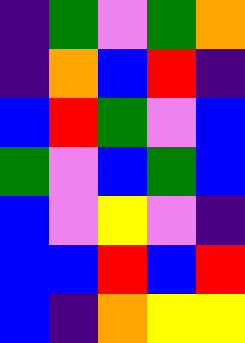[["indigo", "green", "violet", "green", "orange"], ["indigo", "orange", "blue", "red", "indigo"], ["blue", "red", "green", "violet", "blue"], ["green", "violet", "blue", "green", "blue"], ["blue", "violet", "yellow", "violet", "indigo"], ["blue", "blue", "red", "blue", "red"], ["blue", "indigo", "orange", "yellow", "yellow"]]